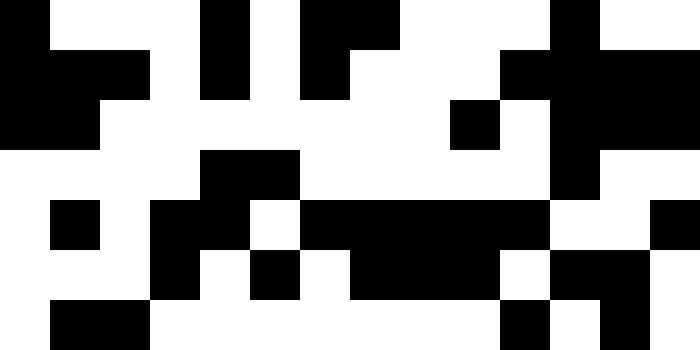[["black", "white", "white", "white", "black", "white", "black", "black", "white", "white", "white", "black", "white", "white"], ["black", "black", "black", "white", "black", "white", "black", "white", "white", "white", "black", "black", "black", "black"], ["black", "black", "white", "white", "white", "white", "white", "white", "white", "black", "white", "black", "black", "black"], ["white", "white", "white", "white", "black", "black", "white", "white", "white", "white", "white", "black", "white", "white"], ["white", "black", "white", "black", "black", "white", "black", "black", "black", "black", "black", "white", "white", "black"], ["white", "white", "white", "black", "white", "black", "white", "black", "black", "black", "white", "black", "black", "white"], ["white", "black", "black", "white", "white", "white", "white", "white", "white", "white", "black", "white", "black", "white"]]